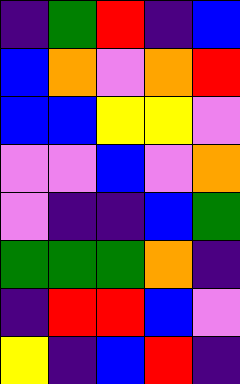[["indigo", "green", "red", "indigo", "blue"], ["blue", "orange", "violet", "orange", "red"], ["blue", "blue", "yellow", "yellow", "violet"], ["violet", "violet", "blue", "violet", "orange"], ["violet", "indigo", "indigo", "blue", "green"], ["green", "green", "green", "orange", "indigo"], ["indigo", "red", "red", "blue", "violet"], ["yellow", "indigo", "blue", "red", "indigo"]]